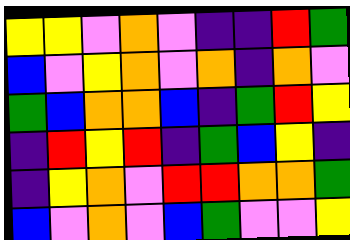[["yellow", "yellow", "violet", "orange", "violet", "indigo", "indigo", "red", "green"], ["blue", "violet", "yellow", "orange", "violet", "orange", "indigo", "orange", "violet"], ["green", "blue", "orange", "orange", "blue", "indigo", "green", "red", "yellow"], ["indigo", "red", "yellow", "red", "indigo", "green", "blue", "yellow", "indigo"], ["indigo", "yellow", "orange", "violet", "red", "red", "orange", "orange", "green"], ["blue", "violet", "orange", "violet", "blue", "green", "violet", "violet", "yellow"]]